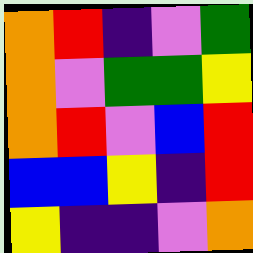[["orange", "red", "indigo", "violet", "green"], ["orange", "violet", "green", "green", "yellow"], ["orange", "red", "violet", "blue", "red"], ["blue", "blue", "yellow", "indigo", "red"], ["yellow", "indigo", "indigo", "violet", "orange"]]